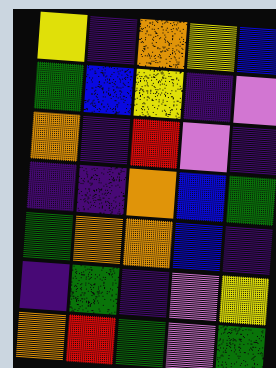[["yellow", "indigo", "orange", "yellow", "blue"], ["green", "blue", "yellow", "indigo", "violet"], ["orange", "indigo", "red", "violet", "indigo"], ["indigo", "indigo", "orange", "blue", "green"], ["green", "orange", "orange", "blue", "indigo"], ["indigo", "green", "indigo", "violet", "yellow"], ["orange", "red", "green", "violet", "green"]]